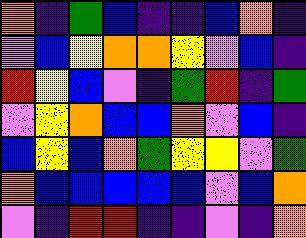[["orange", "indigo", "green", "blue", "indigo", "indigo", "blue", "orange", "indigo"], ["violet", "blue", "yellow", "orange", "orange", "yellow", "violet", "blue", "indigo"], ["red", "yellow", "blue", "violet", "indigo", "green", "red", "indigo", "green"], ["violet", "yellow", "orange", "blue", "blue", "orange", "violet", "blue", "indigo"], ["blue", "yellow", "blue", "orange", "green", "yellow", "yellow", "violet", "green"], ["orange", "blue", "blue", "blue", "blue", "blue", "violet", "blue", "orange"], ["violet", "indigo", "red", "red", "indigo", "indigo", "violet", "indigo", "orange"]]